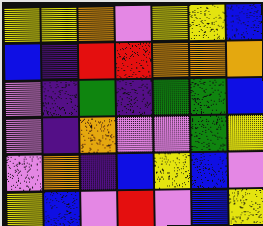[["yellow", "yellow", "orange", "violet", "yellow", "yellow", "blue"], ["blue", "indigo", "red", "red", "orange", "orange", "orange"], ["violet", "indigo", "green", "indigo", "green", "green", "blue"], ["violet", "indigo", "orange", "violet", "violet", "green", "yellow"], ["violet", "orange", "indigo", "blue", "yellow", "blue", "violet"], ["yellow", "blue", "violet", "red", "violet", "blue", "yellow"]]